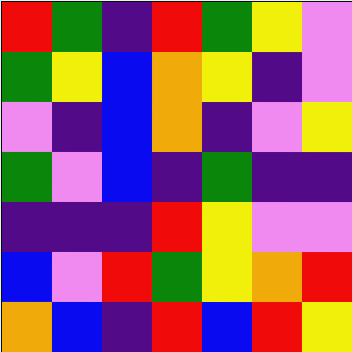[["red", "green", "indigo", "red", "green", "yellow", "violet"], ["green", "yellow", "blue", "orange", "yellow", "indigo", "violet"], ["violet", "indigo", "blue", "orange", "indigo", "violet", "yellow"], ["green", "violet", "blue", "indigo", "green", "indigo", "indigo"], ["indigo", "indigo", "indigo", "red", "yellow", "violet", "violet"], ["blue", "violet", "red", "green", "yellow", "orange", "red"], ["orange", "blue", "indigo", "red", "blue", "red", "yellow"]]